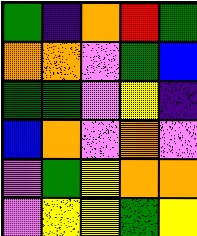[["green", "indigo", "orange", "red", "green"], ["orange", "orange", "violet", "green", "blue"], ["green", "green", "violet", "yellow", "indigo"], ["blue", "orange", "violet", "orange", "violet"], ["violet", "green", "yellow", "orange", "orange"], ["violet", "yellow", "yellow", "green", "yellow"]]